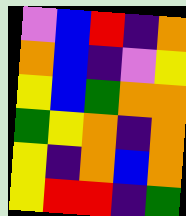[["violet", "blue", "red", "indigo", "orange"], ["orange", "blue", "indigo", "violet", "yellow"], ["yellow", "blue", "green", "orange", "orange"], ["green", "yellow", "orange", "indigo", "orange"], ["yellow", "indigo", "orange", "blue", "orange"], ["yellow", "red", "red", "indigo", "green"]]